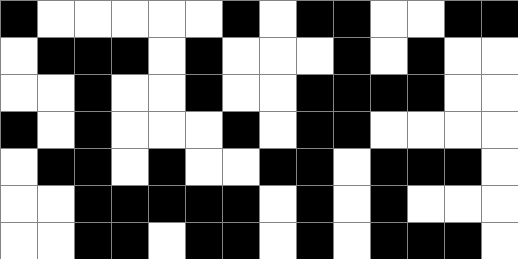[["black", "white", "white", "white", "white", "white", "black", "white", "black", "black", "white", "white", "black", "black"], ["white", "black", "black", "black", "white", "black", "white", "white", "white", "black", "white", "black", "white", "white"], ["white", "white", "black", "white", "white", "black", "white", "white", "black", "black", "black", "black", "white", "white"], ["black", "white", "black", "white", "white", "white", "black", "white", "black", "black", "white", "white", "white", "white"], ["white", "black", "black", "white", "black", "white", "white", "black", "black", "white", "black", "black", "black", "white"], ["white", "white", "black", "black", "black", "black", "black", "white", "black", "white", "black", "white", "white", "white"], ["white", "white", "black", "black", "white", "black", "black", "white", "black", "white", "black", "black", "black", "white"]]